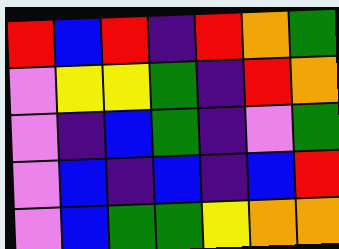[["red", "blue", "red", "indigo", "red", "orange", "green"], ["violet", "yellow", "yellow", "green", "indigo", "red", "orange"], ["violet", "indigo", "blue", "green", "indigo", "violet", "green"], ["violet", "blue", "indigo", "blue", "indigo", "blue", "red"], ["violet", "blue", "green", "green", "yellow", "orange", "orange"]]